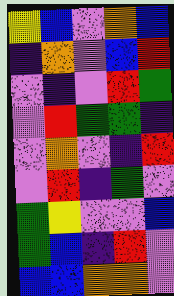[["yellow", "blue", "violet", "orange", "blue"], ["indigo", "orange", "violet", "blue", "red"], ["violet", "indigo", "violet", "red", "green"], ["violet", "red", "green", "green", "indigo"], ["violet", "orange", "violet", "indigo", "red"], ["violet", "red", "indigo", "green", "violet"], ["green", "yellow", "violet", "violet", "blue"], ["green", "blue", "indigo", "red", "violet"], ["blue", "blue", "orange", "orange", "violet"]]